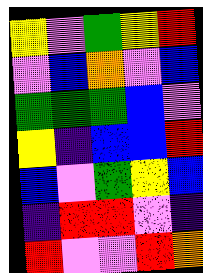[["yellow", "violet", "green", "yellow", "red"], ["violet", "blue", "orange", "violet", "blue"], ["green", "green", "green", "blue", "violet"], ["yellow", "indigo", "blue", "blue", "red"], ["blue", "violet", "green", "yellow", "blue"], ["indigo", "red", "red", "violet", "indigo"], ["red", "violet", "violet", "red", "orange"]]